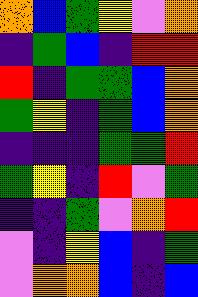[["orange", "blue", "green", "yellow", "violet", "orange"], ["indigo", "green", "blue", "indigo", "red", "red"], ["red", "indigo", "green", "green", "blue", "orange"], ["green", "yellow", "indigo", "green", "blue", "orange"], ["indigo", "indigo", "indigo", "green", "green", "red"], ["green", "yellow", "indigo", "red", "violet", "green"], ["indigo", "indigo", "green", "violet", "orange", "red"], ["violet", "indigo", "yellow", "blue", "indigo", "green"], ["violet", "orange", "orange", "blue", "indigo", "blue"]]